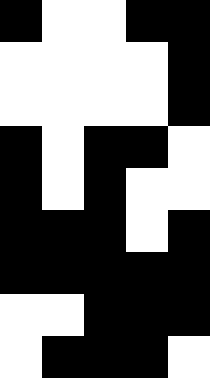[["black", "white", "white", "black", "black"], ["white", "white", "white", "white", "black"], ["white", "white", "white", "white", "black"], ["black", "white", "black", "black", "white"], ["black", "white", "black", "white", "white"], ["black", "black", "black", "white", "black"], ["black", "black", "black", "black", "black"], ["white", "white", "black", "black", "black"], ["white", "black", "black", "black", "white"]]